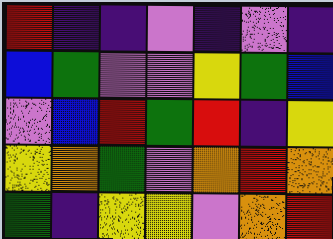[["red", "indigo", "indigo", "violet", "indigo", "violet", "indigo"], ["blue", "green", "violet", "violet", "yellow", "green", "blue"], ["violet", "blue", "red", "green", "red", "indigo", "yellow"], ["yellow", "orange", "green", "violet", "orange", "red", "orange"], ["green", "indigo", "yellow", "yellow", "violet", "orange", "red"]]